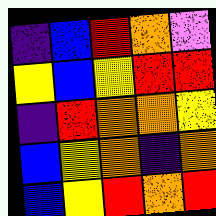[["indigo", "blue", "red", "orange", "violet"], ["yellow", "blue", "yellow", "red", "red"], ["indigo", "red", "orange", "orange", "yellow"], ["blue", "yellow", "orange", "indigo", "orange"], ["blue", "yellow", "red", "orange", "red"]]